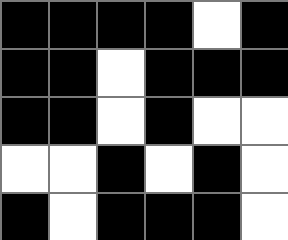[["black", "black", "black", "black", "white", "black"], ["black", "black", "white", "black", "black", "black"], ["black", "black", "white", "black", "white", "white"], ["white", "white", "black", "white", "black", "white"], ["black", "white", "black", "black", "black", "white"]]